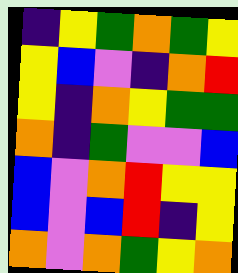[["indigo", "yellow", "green", "orange", "green", "yellow"], ["yellow", "blue", "violet", "indigo", "orange", "red"], ["yellow", "indigo", "orange", "yellow", "green", "green"], ["orange", "indigo", "green", "violet", "violet", "blue"], ["blue", "violet", "orange", "red", "yellow", "yellow"], ["blue", "violet", "blue", "red", "indigo", "yellow"], ["orange", "violet", "orange", "green", "yellow", "orange"]]